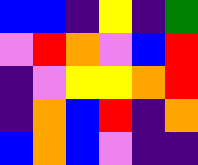[["blue", "blue", "indigo", "yellow", "indigo", "green"], ["violet", "red", "orange", "violet", "blue", "red"], ["indigo", "violet", "yellow", "yellow", "orange", "red"], ["indigo", "orange", "blue", "red", "indigo", "orange"], ["blue", "orange", "blue", "violet", "indigo", "indigo"]]